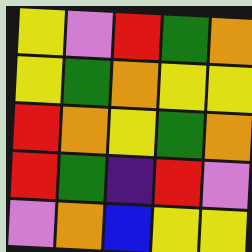[["yellow", "violet", "red", "green", "orange"], ["yellow", "green", "orange", "yellow", "yellow"], ["red", "orange", "yellow", "green", "orange"], ["red", "green", "indigo", "red", "violet"], ["violet", "orange", "blue", "yellow", "yellow"]]